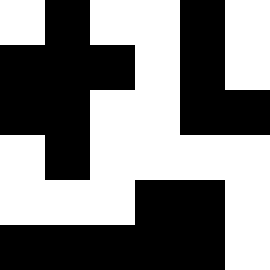[["white", "black", "white", "white", "black", "white"], ["black", "black", "black", "white", "black", "white"], ["black", "black", "white", "white", "black", "black"], ["white", "black", "white", "white", "white", "white"], ["white", "white", "white", "black", "black", "white"], ["black", "black", "black", "black", "black", "white"]]